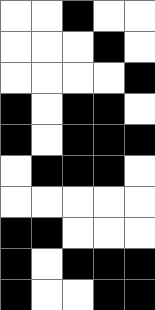[["white", "white", "black", "white", "white"], ["white", "white", "white", "black", "white"], ["white", "white", "white", "white", "black"], ["black", "white", "black", "black", "white"], ["black", "white", "black", "black", "black"], ["white", "black", "black", "black", "white"], ["white", "white", "white", "white", "white"], ["black", "black", "white", "white", "white"], ["black", "white", "black", "black", "black"], ["black", "white", "white", "black", "black"]]